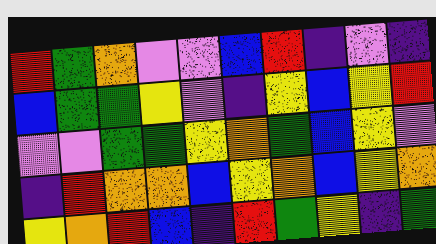[["red", "green", "orange", "violet", "violet", "blue", "red", "indigo", "violet", "indigo"], ["blue", "green", "green", "yellow", "violet", "indigo", "yellow", "blue", "yellow", "red"], ["violet", "violet", "green", "green", "yellow", "orange", "green", "blue", "yellow", "violet"], ["indigo", "red", "orange", "orange", "blue", "yellow", "orange", "blue", "yellow", "orange"], ["yellow", "orange", "red", "blue", "indigo", "red", "green", "yellow", "indigo", "green"]]